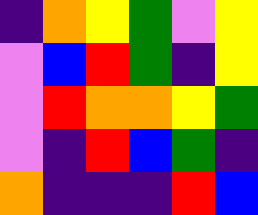[["indigo", "orange", "yellow", "green", "violet", "yellow"], ["violet", "blue", "red", "green", "indigo", "yellow"], ["violet", "red", "orange", "orange", "yellow", "green"], ["violet", "indigo", "red", "blue", "green", "indigo"], ["orange", "indigo", "indigo", "indigo", "red", "blue"]]